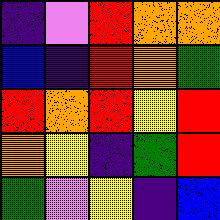[["indigo", "violet", "red", "orange", "orange"], ["blue", "indigo", "red", "orange", "green"], ["red", "orange", "red", "yellow", "red"], ["orange", "yellow", "indigo", "green", "red"], ["green", "violet", "yellow", "indigo", "blue"]]